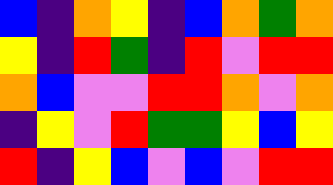[["blue", "indigo", "orange", "yellow", "indigo", "blue", "orange", "green", "orange"], ["yellow", "indigo", "red", "green", "indigo", "red", "violet", "red", "red"], ["orange", "blue", "violet", "violet", "red", "red", "orange", "violet", "orange"], ["indigo", "yellow", "violet", "red", "green", "green", "yellow", "blue", "yellow"], ["red", "indigo", "yellow", "blue", "violet", "blue", "violet", "red", "red"]]